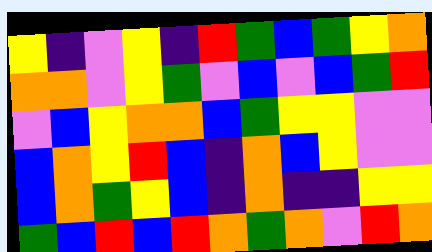[["yellow", "indigo", "violet", "yellow", "indigo", "red", "green", "blue", "green", "yellow", "orange"], ["orange", "orange", "violet", "yellow", "green", "violet", "blue", "violet", "blue", "green", "red"], ["violet", "blue", "yellow", "orange", "orange", "blue", "green", "yellow", "yellow", "violet", "violet"], ["blue", "orange", "yellow", "red", "blue", "indigo", "orange", "blue", "yellow", "violet", "violet"], ["blue", "orange", "green", "yellow", "blue", "indigo", "orange", "indigo", "indigo", "yellow", "yellow"], ["green", "blue", "red", "blue", "red", "orange", "green", "orange", "violet", "red", "orange"]]